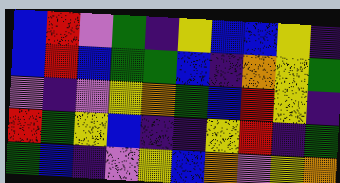[["blue", "red", "violet", "green", "indigo", "yellow", "blue", "blue", "yellow", "indigo"], ["blue", "red", "blue", "green", "green", "blue", "indigo", "orange", "yellow", "green"], ["violet", "indigo", "violet", "yellow", "orange", "green", "blue", "red", "yellow", "indigo"], ["red", "green", "yellow", "blue", "indigo", "indigo", "yellow", "red", "indigo", "green"], ["green", "blue", "indigo", "violet", "yellow", "blue", "orange", "violet", "yellow", "orange"]]